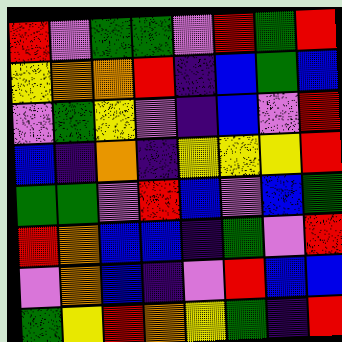[["red", "violet", "green", "green", "violet", "red", "green", "red"], ["yellow", "orange", "orange", "red", "indigo", "blue", "green", "blue"], ["violet", "green", "yellow", "violet", "indigo", "blue", "violet", "red"], ["blue", "indigo", "orange", "indigo", "yellow", "yellow", "yellow", "red"], ["green", "green", "violet", "red", "blue", "violet", "blue", "green"], ["red", "orange", "blue", "blue", "indigo", "green", "violet", "red"], ["violet", "orange", "blue", "indigo", "violet", "red", "blue", "blue"], ["green", "yellow", "red", "orange", "yellow", "green", "indigo", "red"]]